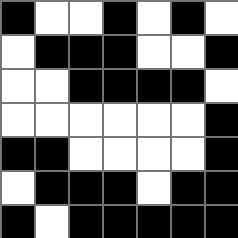[["black", "white", "white", "black", "white", "black", "white"], ["white", "black", "black", "black", "white", "white", "black"], ["white", "white", "black", "black", "black", "black", "white"], ["white", "white", "white", "white", "white", "white", "black"], ["black", "black", "white", "white", "white", "white", "black"], ["white", "black", "black", "black", "white", "black", "black"], ["black", "white", "black", "black", "black", "black", "black"]]